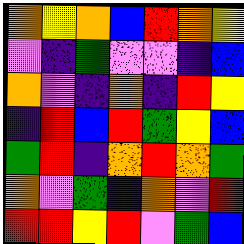[["orange", "yellow", "orange", "blue", "red", "orange", "yellow"], ["violet", "indigo", "green", "violet", "violet", "indigo", "blue"], ["orange", "violet", "indigo", "orange", "indigo", "red", "yellow"], ["indigo", "red", "blue", "red", "green", "yellow", "blue"], ["green", "red", "indigo", "orange", "red", "orange", "green"], ["orange", "violet", "green", "indigo", "orange", "violet", "red"], ["red", "red", "yellow", "red", "violet", "green", "blue"]]